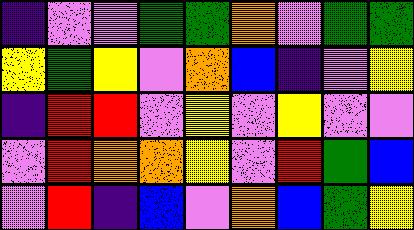[["indigo", "violet", "violet", "green", "green", "orange", "violet", "green", "green"], ["yellow", "green", "yellow", "violet", "orange", "blue", "indigo", "violet", "yellow"], ["indigo", "red", "red", "violet", "yellow", "violet", "yellow", "violet", "violet"], ["violet", "red", "orange", "orange", "yellow", "violet", "red", "green", "blue"], ["violet", "red", "indigo", "blue", "violet", "orange", "blue", "green", "yellow"]]